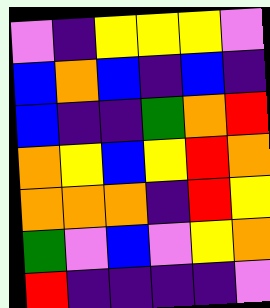[["violet", "indigo", "yellow", "yellow", "yellow", "violet"], ["blue", "orange", "blue", "indigo", "blue", "indigo"], ["blue", "indigo", "indigo", "green", "orange", "red"], ["orange", "yellow", "blue", "yellow", "red", "orange"], ["orange", "orange", "orange", "indigo", "red", "yellow"], ["green", "violet", "blue", "violet", "yellow", "orange"], ["red", "indigo", "indigo", "indigo", "indigo", "violet"]]